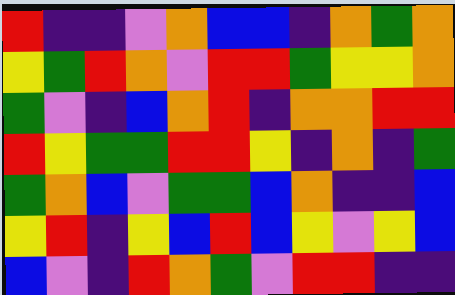[["red", "indigo", "indigo", "violet", "orange", "blue", "blue", "indigo", "orange", "green", "orange"], ["yellow", "green", "red", "orange", "violet", "red", "red", "green", "yellow", "yellow", "orange"], ["green", "violet", "indigo", "blue", "orange", "red", "indigo", "orange", "orange", "red", "red"], ["red", "yellow", "green", "green", "red", "red", "yellow", "indigo", "orange", "indigo", "green"], ["green", "orange", "blue", "violet", "green", "green", "blue", "orange", "indigo", "indigo", "blue"], ["yellow", "red", "indigo", "yellow", "blue", "red", "blue", "yellow", "violet", "yellow", "blue"], ["blue", "violet", "indigo", "red", "orange", "green", "violet", "red", "red", "indigo", "indigo"]]